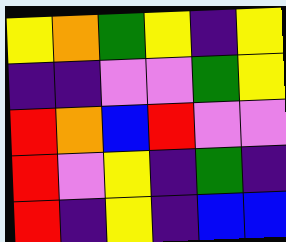[["yellow", "orange", "green", "yellow", "indigo", "yellow"], ["indigo", "indigo", "violet", "violet", "green", "yellow"], ["red", "orange", "blue", "red", "violet", "violet"], ["red", "violet", "yellow", "indigo", "green", "indigo"], ["red", "indigo", "yellow", "indigo", "blue", "blue"]]